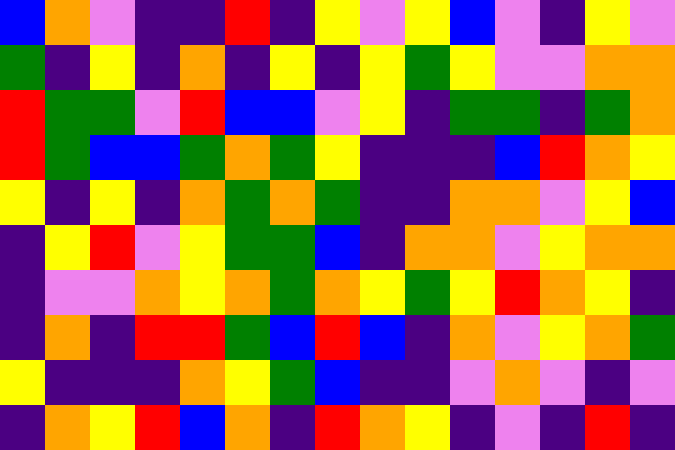[["blue", "orange", "violet", "indigo", "indigo", "red", "indigo", "yellow", "violet", "yellow", "blue", "violet", "indigo", "yellow", "violet"], ["green", "indigo", "yellow", "indigo", "orange", "indigo", "yellow", "indigo", "yellow", "green", "yellow", "violet", "violet", "orange", "orange"], ["red", "green", "green", "violet", "red", "blue", "blue", "violet", "yellow", "indigo", "green", "green", "indigo", "green", "orange"], ["red", "green", "blue", "blue", "green", "orange", "green", "yellow", "indigo", "indigo", "indigo", "blue", "red", "orange", "yellow"], ["yellow", "indigo", "yellow", "indigo", "orange", "green", "orange", "green", "indigo", "indigo", "orange", "orange", "violet", "yellow", "blue"], ["indigo", "yellow", "red", "violet", "yellow", "green", "green", "blue", "indigo", "orange", "orange", "violet", "yellow", "orange", "orange"], ["indigo", "violet", "violet", "orange", "yellow", "orange", "green", "orange", "yellow", "green", "yellow", "red", "orange", "yellow", "indigo"], ["indigo", "orange", "indigo", "red", "red", "green", "blue", "red", "blue", "indigo", "orange", "violet", "yellow", "orange", "green"], ["yellow", "indigo", "indigo", "indigo", "orange", "yellow", "green", "blue", "indigo", "indigo", "violet", "orange", "violet", "indigo", "violet"], ["indigo", "orange", "yellow", "red", "blue", "orange", "indigo", "red", "orange", "yellow", "indigo", "violet", "indigo", "red", "indigo"]]